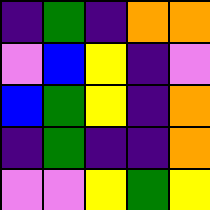[["indigo", "green", "indigo", "orange", "orange"], ["violet", "blue", "yellow", "indigo", "violet"], ["blue", "green", "yellow", "indigo", "orange"], ["indigo", "green", "indigo", "indigo", "orange"], ["violet", "violet", "yellow", "green", "yellow"]]